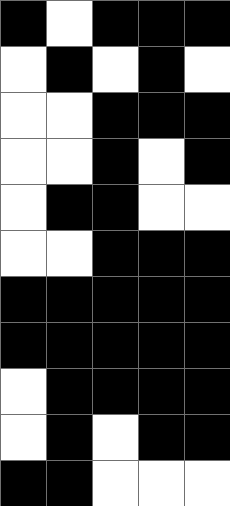[["black", "white", "black", "black", "black"], ["white", "black", "white", "black", "white"], ["white", "white", "black", "black", "black"], ["white", "white", "black", "white", "black"], ["white", "black", "black", "white", "white"], ["white", "white", "black", "black", "black"], ["black", "black", "black", "black", "black"], ["black", "black", "black", "black", "black"], ["white", "black", "black", "black", "black"], ["white", "black", "white", "black", "black"], ["black", "black", "white", "white", "white"]]